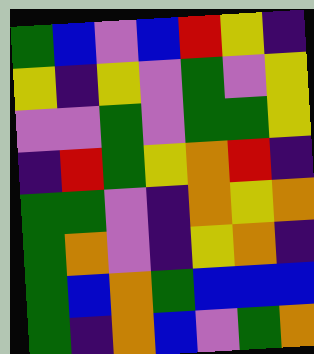[["green", "blue", "violet", "blue", "red", "yellow", "indigo"], ["yellow", "indigo", "yellow", "violet", "green", "violet", "yellow"], ["violet", "violet", "green", "violet", "green", "green", "yellow"], ["indigo", "red", "green", "yellow", "orange", "red", "indigo"], ["green", "green", "violet", "indigo", "orange", "yellow", "orange"], ["green", "orange", "violet", "indigo", "yellow", "orange", "indigo"], ["green", "blue", "orange", "green", "blue", "blue", "blue"], ["green", "indigo", "orange", "blue", "violet", "green", "orange"]]